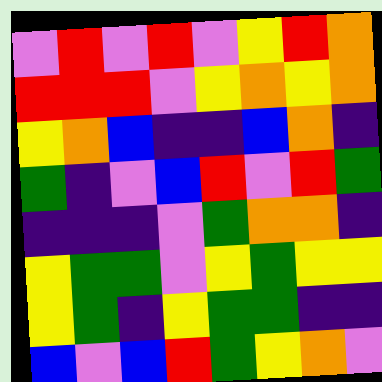[["violet", "red", "violet", "red", "violet", "yellow", "red", "orange"], ["red", "red", "red", "violet", "yellow", "orange", "yellow", "orange"], ["yellow", "orange", "blue", "indigo", "indigo", "blue", "orange", "indigo"], ["green", "indigo", "violet", "blue", "red", "violet", "red", "green"], ["indigo", "indigo", "indigo", "violet", "green", "orange", "orange", "indigo"], ["yellow", "green", "green", "violet", "yellow", "green", "yellow", "yellow"], ["yellow", "green", "indigo", "yellow", "green", "green", "indigo", "indigo"], ["blue", "violet", "blue", "red", "green", "yellow", "orange", "violet"]]